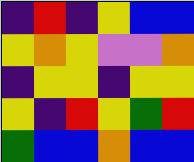[["indigo", "red", "indigo", "yellow", "blue", "blue"], ["yellow", "orange", "yellow", "violet", "violet", "orange"], ["indigo", "yellow", "yellow", "indigo", "yellow", "yellow"], ["yellow", "indigo", "red", "yellow", "green", "red"], ["green", "blue", "blue", "orange", "blue", "blue"]]